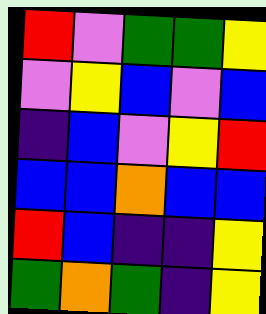[["red", "violet", "green", "green", "yellow"], ["violet", "yellow", "blue", "violet", "blue"], ["indigo", "blue", "violet", "yellow", "red"], ["blue", "blue", "orange", "blue", "blue"], ["red", "blue", "indigo", "indigo", "yellow"], ["green", "orange", "green", "indigo", "yellow"]]